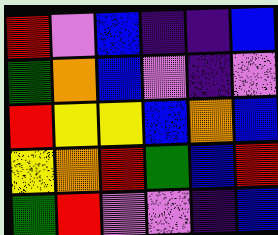[["red", "violet", "blue", "indigo", "indigo", "blue"], ["green", "orange", "blue", "violet", "indigo", "violet"], ["red", "yellow", "yellow", "blue", "orange", "blue"], ["yellow", "orange", "red", "green", "blue", "red"], ["green", "red", "violet", "violet", "indigo", "blue"]]